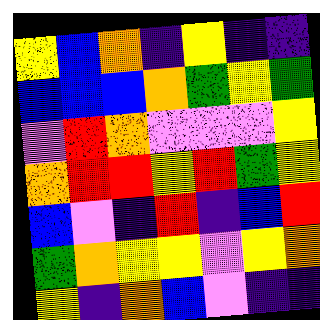[["yellow", "blue", "orange", "indigo", "yellow", "indigo", "indigo"], ["blue", "blue", "blue", "orange", "green", "yellow", "green"], ["violet", "red", "orange", "violet", "violet", "violet", "yellow"], ["orange", "red", "red", "yellow", "red", "green", "yellow"], ["blue", "violet", "indigo", "red", "indigo", "blue", "red"], ["green", "orange", "yellow", "yellow", "violet", "yellow", "orange"], ["yellow", "indigo", "orange", "blue", "violet", "indigo", "indigo"]]